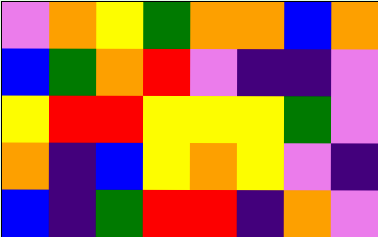[["violet", "orange", "yellow", "green", "orange", "orange", "blue", "orange"], ["blue", "green", "orange", "red", "violet", "indigo", "indigo", "violet"], ["yellow", "red", "red", "yellow", "yellow", "yellow", "green", "violet"], ["orange", "indigo", "blue", "yellow", "orange", "yellow", "violet", "indigo"], ["blue", "indigo", "green", "red", "red", "indigo", "orange", "violet"]]